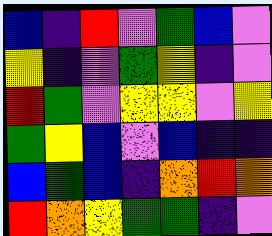[["blue", "indigo", "red", "violet", "green", "blue", "violet"], ["yellow", "indigo", "violet", "green", "yellow", "indigo", "violet"], ["red", "green", "violet", "yellow", "yellow", "violet", "yellow"], ["green", "yellow", "blue", "violet", "blue", "indigo", "indigo"], ["blue", "green", "blue", "indigo", "orange", "red", "orange"], ["red", "orange", "yellow", "green", "green", "indigo", "violet"]]